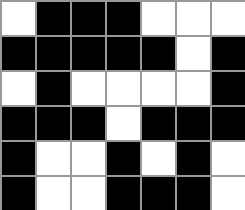[["white", "black", "black", "black", "white", "white", "white"], ["black", "black", "black", "black", "black", "white", "black"], ["white", "black", "white", "white", "white", "white", "black"], ["black", "black", "black", "white", "black", "black", "black"], ["black", "white", "white", "black", "white", "black", "white"], ["black", "white", "white", "black", "black", "black", "white"]]